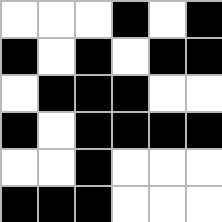[["white", "white", "white", "black", "white", "black"], ["black", "white", "black", "white", "black", "black"], ["white", "black", "black", "black", "white", "white"], ["black", "white", "black", "black", "black", "black"], ["white", "white", "black", "white", "white", "white"], ["black", "black", "black", "white", "white", "white"]]